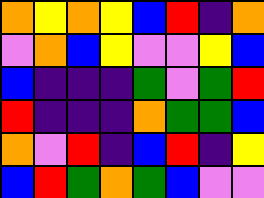[["orange", "yellow", "orange", "yellow", "blue", "red", "indigo", "orange"], ["violet", "orange", "blue", "yellow", "violet", "violet", "yellow", "blue"], ["blue", "indigo", "indigo", "indigo", "green", "violet", "green", "red"], ["red", "indigo", "indigo", "indigo", "orange", "green", "green", "blue"], ["orange", "violet", "red", "indigo", "blue", "red", "indigo", "yellow"], ["blue", "red", "green", "orange", "green", "blue", "violet", "violet"]]